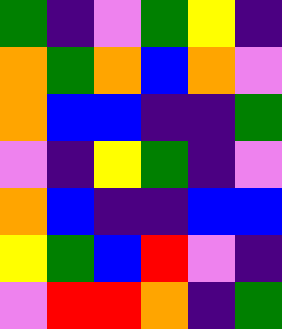[["green", "indigo", "violet", "green", "yellow", "indigo"], ["orange", "green", "orange", "blue", "orange", "violet"], ["orange", "blue", "blue", "indigo", "indigo", "green"], ["violet", "indigo", "yellow", "green", "indigo", "violet"], ["orange", "blue", "indigo", "indigo", "blue", "blue"], ["yellow", "green", "blue", "red", "violet", "indigo"], ["violet", "red", "red", "orange", "indigo", "green"]]